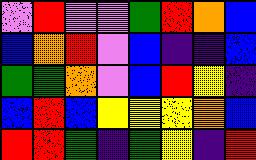[["violet", "red", "violet", "violet", "green", "red", "orange", "blue"], ["blue", "orange", "red", "violet", "blue", "indigo", "indigo", "blue"], ["green", "green", "orange", "violet", "blue", "red", "yellow", "indigo"], ["blue", "red", "blue", "yellow", "yellow", "yellow", "orange", "blue"], ["red", "red", "green", "indigo", "green", "yellow", "indigo", "red"]]